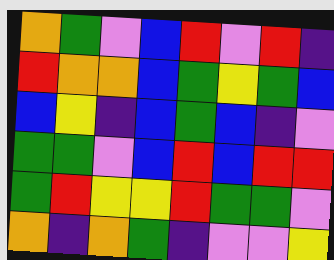[["orange", "green", "violet", "blue", "red", "violet", "red", "indigo"], ["red", "orange", "orange", "blue", "green", "yellow", "green", "blue"], ["blue", "yellow", "indigo", "blue", "green", "blue", "indigo", "violet"], ["green", "green", "violet", "blue", "red", "blue", "red", "red"], ["green", "red", "yellow", "yellow", "red", "green", "green", "violet"], ["orange", "indigo", "orange", "green", "indigo", "violet", "violet", "yellow"]]